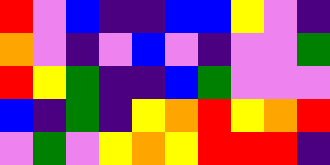[["red", "violet", "blue", "indigo", "indigo", "blue", "blue", "yellow", "violet", "indigo"], ["orange", "violet", "indigo", "violet", "blue", "violet", "indigo", "violet", "violet", "green"], ["red", "yellow", "green", "indigo", "indigo", "blue", "green", "violet", "violet", "violet"], ["blue", "indigo", "green", "indigo", "yellow", "orange", "red", "yellow", "orange", "red"], ["violet", "green", "violet", "yellow", "orange", "yellow", "red", "red", "red", "indigo"]]